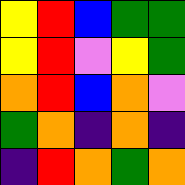[["yellow", "red", "blue", "green", "green"], ["yellow", "red", "violet", "yellow", "green"], ["orange", "red", "blue", "orange", "violet"], ["green", "orange", "indigo", "orange", "indigo"], ["indigo", "red", "orange", "green", "orange"]]